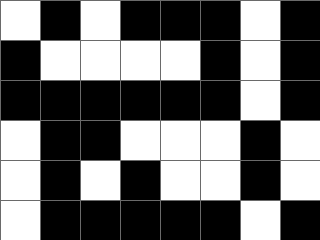[["white", "black", "white", "black", "black", "black", "white", "black"], ["black", "white", "white", "white", "white", "black", "white", "black"], ["black", "black", "black", "black", "black", "black", "white", "black"], ["white", "black", "black", "white", "white", "white", "black", "white"], ["white", "black", "white", "black", "white", "white", "black", "white"], ["white", "black", "black", "black", "black", "black", "white", "black"]]